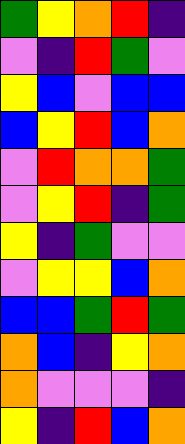[["green", "yellow", "orange", "red", "indigo"], ["violet", "indigo", "red", "green", "violet"], ["yellow", "blue", "violet", "blue", "blue"], ["blue", "yellow", "red", "blue", "orange"], ["violet", "red", "orange", "orange", "green"], ["violet", "yellow", "red", "indigo", "green"], ["yellow", "indigo", "green", "violet", "violet"], ["violet", "yellow", "yellow", "blue", "orange"], ["blue", "blue", "green", "red", "green"], ["orange", "blue", "indigo", "yellow", "orange"], ["orange", "violet", "violet", "violet", "indigo"], ["yellow", "indigo", "red", "blue", "orange"]]